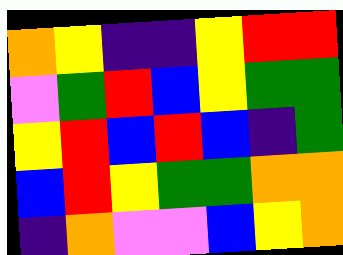[["orange", "yellow", "indigo", "indigo", "yellow", "red", "red"], ["violet", "green", "red", "blue", "yellow", "green", "green"], ["yellow", "red", "blue", "red", "blue", "indigo", "green"], ["blue", "red", "yellow", "green", "green", "orange", "orange"], ["indigo", "orange", "violet", "violet", "blue", "yellow", "orange"]]